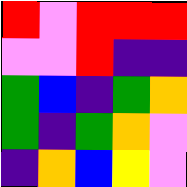[["red", "violet", "red", "red", "red"], ["violet", "violet", "red", "indigo", "indigo"], ["green", "blue", "indigo", "green", "orange"], ["green", "indigo", "green", "orange", "violet"], ["indigo", "orange", "blue", "yellow", "violet"]]